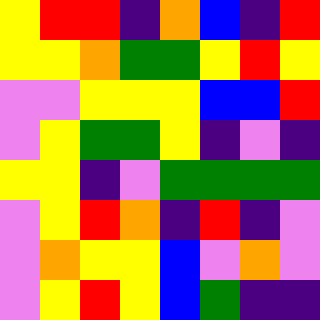[["yellow", "red", "red", "indigo", "orange", "blue", "indigo", "red"], ["yellow", "yellow", "orange", "green", "green", "yellow", "red", "yellow"], ["violet", "violet", "yellow", "yellow", "yellow", "blue", "blue", "red"], ["violet", "yellow", "green", "green", "yellow", "indigo", "violet", "indigo"], ["yellow", "yellow", "indigo", "violet", "green", "green", "green", "green"], ["violet", "yellow", "red", "orange", "indigo", "red", "indigo", "violet"], ["violet", "orange", "yellow", "yellow", "blue", "violet", "orange", "violet"], ["violet", "yellow", "red", "yellow", "blue", "green", "indigo", "indigo"]]